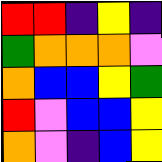[["red", "red", "indigo", "yellow", "indigo"], ["green", "orange", "orange", "orange", "violet"], ["orange", "blue", "blue", "yellow", "green"], ["red", "violet", "blue", "blue", "yellow"], ["orange", "violet", "indigo", "blue", "yellow"]]